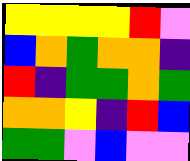[["yellow", "yellow", "yellow", "yellow", "red", "violet"], ["blue", "orange", "green", "orange", "orange", "indigo"], ["red", "indigo", "green", "green", "orange", "green"], ["orange", "orange", "yellow", "indigo", "red", "blue"], ["green", "green", "violet", "blue", "violet", "violet"]]